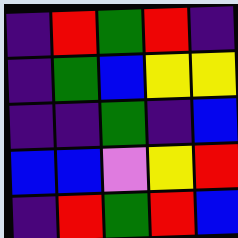[["indigo", "red", "green", "red", "indigo"], ["indigo", "green", "blue", "yellow", "yellow"], ["indigo", "indigo", "green", "indigo", "blue"], ["blue", "blue", "violet", "yellow", "red"], ["indigo", "red", "green", "red", "blue"]]